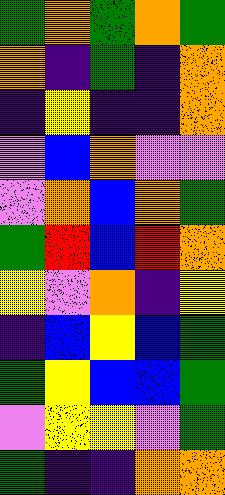[["green", "orange", "green", "orange", "green"], ["orange", "indigo", "green", "indigo", "orange"], ["indigo", "yellow", "indigo", "indigo", "orange"], ["violet", "blue", "orange", "violet", "violet"], ["violet", "orange", "blue", "orange", "green"], ["green", "red", "blue", "red", "orange"], ["yellow", "violet", "orange", "indigo", "yellow"], ["indigo", "blue", "yellow", "blue", "green"], ["green", "yellow", "blue", "blue", "green"], ["violet", "yellow", "yellow", "violet", "green"], ["green", "indigo", "indigo", "orange", "orange"]]